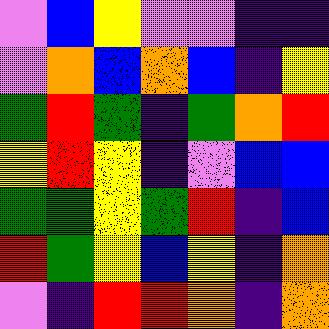[["violet", "blue", "yellow", "violet", "violet", "indigo", "indigo"], ["violet", "orange", "blue", "orange", "blue", "indigo", "yellow"], ["green", "red", "green", "indigo", "green", "orange", "red"], ["yellow", "red", "yellow", "indigo", "violet", "blue", "blue"], ["green", "green", "yellow", "green", "red", "indigo", "blue"], ["red", "green", "yellow", "blue", "yellow", "indigo", "orange"], ["violet", "indigo", "red", "red", "orange", "indigo", "orange"]]